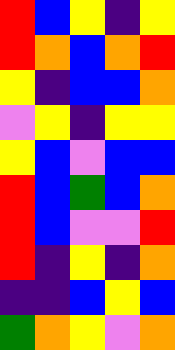[["red", "blue", "yellow", "indigo", "yellow"], ["red", "orange", "blue", "orange", "red"], ["yellow", "indigo", "blue", "blue", "orange"], ["violet", "yellow", "indigo", "yellow", "yellow"], ["yellow", "blue", "violet", "blue", "blue"], ["red", "blue", "green", "blue", "orange"], ["red", "blue", "violet", "violet", "red"], ["red", "indigo", "yellow", "indigo", "orange"], ["indigo", "indigo", "blue", "yellow", "blue"], ["green", "orange", "yellow", "violet", "orange"]]